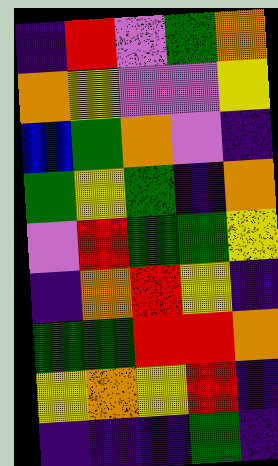[["indigo", "red", "violet", "green", "orange"], ["orange", "yellow", "violet", "violet", "yellow"], ["blue", "green", "orange", "violet", "indigo"], ["green", "yellow", "green", "indigo", "orange"], ["violet", "red", "green", "green", "yellow"], ["indigo", "orange", "red", "yellow", "indigo"], ["green", "green", "red", "red", "orange"], ["yellow", "orange", "yellow", "red", "indigo"], ["indigo", "indigo", "indigo", "green", "indigo"]]